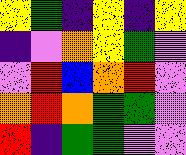[["yellow", "green", "indigo", "yellow", "indigo", "yellow"], ["indigo", "violet", "orange", "yellow", "green", "violet"], ["violet", "red", "blue", "orange", "red", "violet"], ["orange", "red", "orange", "green", "green", "violet"], ["red", "indigo", "green", "green", "violet", "violet"]]